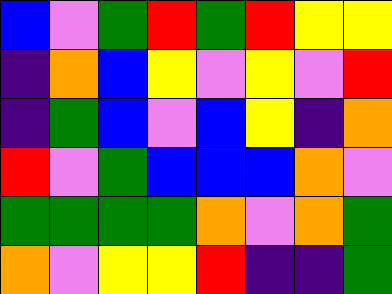[["blue", "violet", "green", "red", "green", "red", "yellow", "yellow"], ["indigo", "orange", "blue", "yellow", "violet", "yellow", "violet", "red"], ["indigo", "green", "blue", "violet", "blue", "yellow", "indigo", "orange"], ["red", "violet", "green", "blue", "blue", "blue", "orange", "violet"], ["green", "green", "green", "green", "orange", "violet", "orange", "green"], ["orange", "violet", "yellow", "yellow", "red", "indigo", "indigo", "green"]]